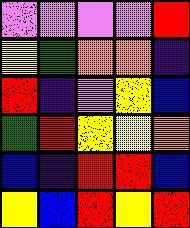[["violet", "violet", "violet", "violet", "red"], ["yellow", "green", "orange", "orange", "indigo"], ["red", "indigo", "violet", "yellow", "blue"], ["green", "red", "yellow", "yellow", "orange"], ["blue", "indigo", "red", "red", "blue"], ["yellow", "blue", "red", "yellow", "red"]]